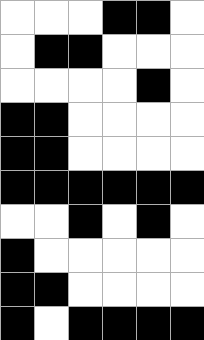[["white", "white", "white", "black", "black", "white"], ["white", "black", "black", "white", "white", "white"], ["white", "white", "white", "white", "black", "white"], ["black", "black", "white", "white", "white", "white"], ["black", "black", "white", "white", "white", "white"], ["black", "black", "black", "black", "black", "black"], ["white", "white", "black", "white", "black", "white"], ["black", "white", "white", "white", "white", "white"], ["black", "black", "white", "white", "white", "white"], ["black", "white", "black", "black", "black", "black"]]